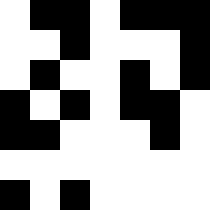[["white", "black", "black", "white", "black", "black", "black"], ["white", "white", "black", "white", "white", "white", "black"], ["white", "black", "white", "white", "black", "white", "black"], ["black", "white", "black", "white", "black", "black", "white"], ["black", "black", "white", "white", "white", "black", "white"], ["white", "white", "white", "white", "white", "white", "white"], ["black", "white", "black", "white", "white", "white", "white"]]